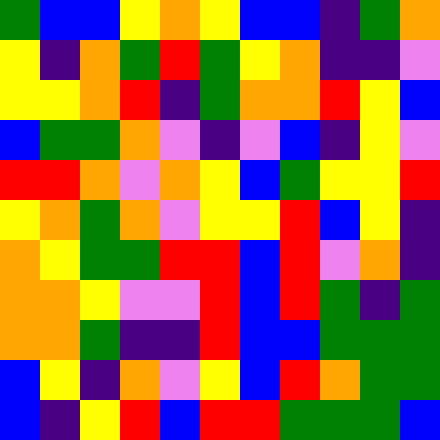[["green", "blue", "blue", "yellow", "orange", "yellow", "blue", "blue", "indigo", "green", "orange"], ["yellow", "indigo", "orange", "green", "red", "green", "yellow", "orange", "indigo", "indigo", "violet"], ["yellow", "yellow", "orange", "red", "indigo", "green", "orange", "orange", "red", "yellow", "blue"], ["blue", "green", "green", "orange", "violet", "indigo", "violet", "blue", "indigo", "yellow", "violet"], ["red", "red", "orange", "violet", "orange", "yellow", "blue", "green", "yellow", "yellow", "red"], ["yellow", "orange", "green", "orange", "violet", "yellow", "yellow", "red", "blue", "yellow", "indigo"], ["orange", "yellow", "green", "green", "red", "red", "blue", "red", "violet", "orange", "indigo"], ["orange", "orange", "yellow", "violet", "violet", "red", "blue", "red", "green", "indigo", "green"], ["orange", "orange", "green", "indigo", "indigo", "red", "blue", "blue", "green", "green", "green"], ["blue", "yellow", "indigo", "orange", "violet", "yellow", "blue", "red", "orange", "green", "green"], ["blue", "indigo", "yellow", "red", "blue", "red", "red", "green", "green", "green", "blue"]]